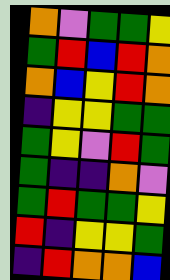[["orange", "violet", "green", "green", "yellow"], ["green", "red", "blue", "red", "orange"], ["orange", "blue", "yellow", "red", "orange"], ["indigo", "yellow", "yellow", "green", "green"], ["green", "yellow", "violet", "red", "green"], ["green", "indigo", "indigo", "orange", "violet"], ["green", "red", "green", "green", "yellow"], ["red", "indigo", "yellow", "yellow", "green"], ["indigo", "red", "orange", "orange", "blue"]]